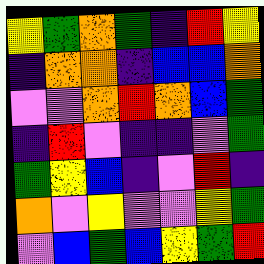[["yellow", "green", "orange", "green", "indigo", "red", "yellow"], ["indigo", "orange", "orange", "indigo", "blue", "blue", "orange"], ["violet", "violet", "orange", "red", "orange", "blue", "green"], ["indigo", "red", "violet", "indigo", "indigo", "violet", "green"], ["green", "yellow", "blue", "indigo", "violet", "red", "indigo"], ["orange", "violet", "yellow", "violet", "violet", "yellow", "green"], ["violet", "blue", "green", "blue", "yellow", "green", "red"]]